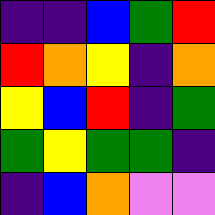[["indigo", "indigo", "blue", "green", "red"], ["red", "orange", "yellow", "indigo", "orange"], ["yellow", "blue", "red", "indigo", "green"], ["green", "yellow", "green", "green", "indigo"], ["indigo", "blue", "orange", "violet", "violet"]]